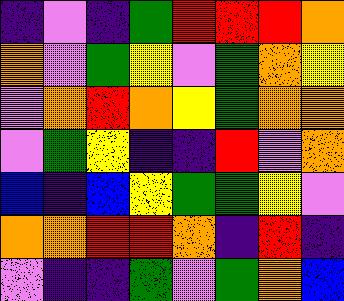[["indigo", "violet", "indigo", "green", "red", "red", "red", "orange"], ["orange", "violet", "green", "yellow", "violet", "green", "orange", "yellow"], ["violet", "orange", "red", "orange", "yellow", "green", "orange", "orange"], ["violet", "green", "yellow", "indigo", "indigo", "red", "violet", "orange"], ["blue", "indigo", "blue", "yellow", "green", "green", "yellow", "violet"], ["orange", "orange", "red", "red", "orange", "indigo", "red", "indigo"], ["violet", "indigo", "indigo", "green", "violet", "green", "orange", "blue"]]